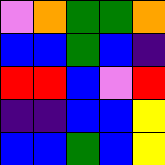[["violet", "orange", "green", "green", "orange"], ["blue", "blue", "green", "blue", "indigo"], ["red", "red", "blue", "violet", "red"], ["indigo", "indigo", "blue", "blue", "yellow"], ["blue", "blue", "green", "blue", "yellow"]]